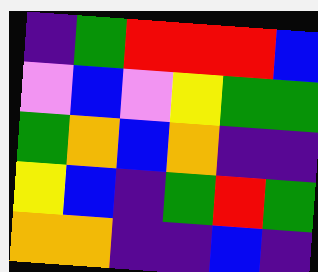[["indigo", "green", "red", "red", "red", "blue"], ["violet", "blue", "violet", "yellow", "green", "green"], ["green", "orange", "blue", "orange", "indigo", "indigo"], ["yellow", "blue", "indigo", "green", "red", "green"], ["orange", "orange", "indigo", "indigo", "blue", "indigo"]]